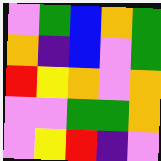[["violet", "green", "blue", "orange", "green"], ["orange", "indigo", "blue", "violet", "green"], ["red", "yellow", "orange", "violet", "orange"], ["violet", "violet", "green", "green", "orange"], ["violet", "yellow", "red", "indigo", "violet"]]